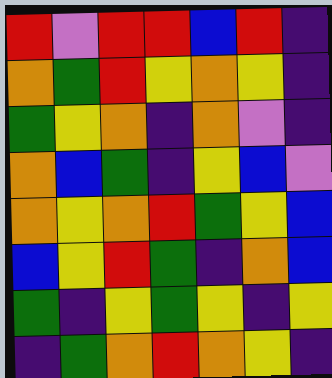[["red", "violet", "red", "red", "blue", "red", "indigo"], ["orange", "green", "red", "yellow", "orange", "yellow", "indigo"], ["green", "yellow", "orange", "indigo", "orange", "violet", "indigo"], ["orange", "blue", "green", "indigo", "yellow", "blue", "violet"], ["orange", "yellow", "orange", "red", "green", "yellow", "blue"], ["blue", "yellow", "red", "green", "indigo", "orange", "blue"], ["green", "indigo", "yellow", "green", "yellow", "indigo", "yellow"], ["indigo", "green", "orange", "red", "orange", "yellow", "indigo"]]